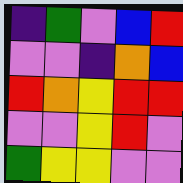[["indigo", "green", "violet", "blue", "red"], ["violet", "violet", "indigo", "orange", "blue"], ["red", "orange", "yellow", "red", "red"], ["violet", "violet", "yellow", "red", "violet"], ["green", "yellow", "yellow", "violet", "violet"]]